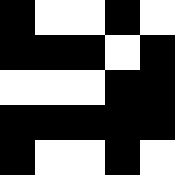[["black", "white", "white", "black", "white"], ["black", "black", "black", "white", "black"], ["white", "white", "white", "black", "black"], ["black", "black", "black", "black", "black"], ["black", "white", "white", "black", "white"]]